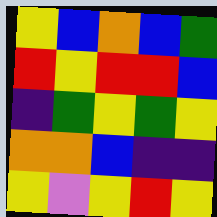[["yellow", "blue", "orange", "blue", "green"], ["red", "yellow", "red", "red", "blue"], ["indigo", "green", "yellow", "green", "yellow"], ["orange", "orange", "blue", "indigo", "indigo"], ["yellow", "violet", "yellow", "red", "yellow"]]